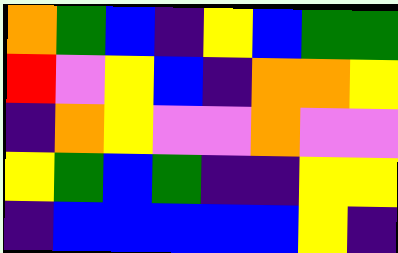[["orange", "green", "blue", "indigo", "yellow", "blue", "green", "green"], ["red", "violet", "yellow", "blue", "indigo", "orange", "orange", "yellow"], ["indigo", "orange", "yellow", "violet", "violet", "orange", "violet", "violet"], ["yellow", "green", "blue", "green", "indigo", "indigo", "yellow", "yellow"], ["indigo", "blue", "blue", "blue", "blue", "blue", "yellow", "indigo"]]